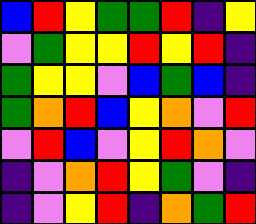[["blue", "red", "yellow", "green", "green", "red", "indigo", "yellow"], ["violet", "green", "yellow", "yellow", "red", "yellow", "red", "indigo"], ["green", "yellow", "yellow", "violet", "blue", "green", "blue", "indigo"], ["green", "orange", "red", "blue", "yellow", "orange", "violet", "red"], ["violet", "red", "blue", "violet", "yellow", "red", "orange", "violet"], ["indigo", "violet", "orange", "red", "yellow", "green", "violet", "indigo"], ["indigo", "violet", "yellow", "red", "indigo", "orange", "green", "red"]]